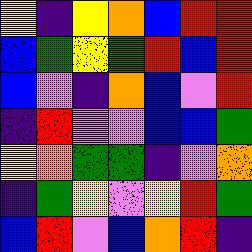[["yellow", "indigo", "yellow", "orange", "blue", "red", "red"], ["blue", "green", "yellow", "green", "red", "blue", "red"], ["blue", "violet", "indigo", "orange", "blue", "violet", "red"], ["indigo", "red", "violet", "violet", "blue", "blue", "green"], ["yellow", "orange", "green", "green", "indigo", "violet", "orange"], ["indigo", "green", "yellow", "violet", "yellow", "red", "green"], ["blue", "red", "violet", "blue", "orange", "red", "indigo"]]